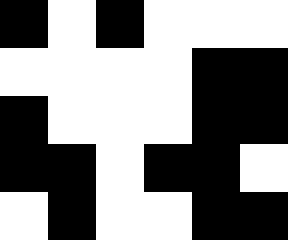[["black", "white", "black", "white", "white", "white"], ["white", "white", "white", "white", "black", "black"], ["black", "white", "white", "white", "black", "black"], ["black", "black", "white", "black", "black", "white"], ["white", "black", "white", "white", "black", "black"]]